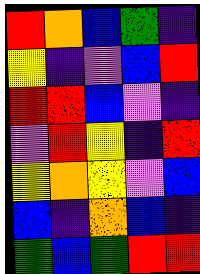[["red", "orange", "blue", "green", "indigo"], ["yellow", "indigo", "violet", "blue", "red"], ["red", "red", "blue", "violet", "indigo"], ["violet", "red", "yellow", "indigo", "red"], ["yellow", "orange", "yellow", "violet", "blue"], ["blue", "indigo", "orange", "blue", "indigo"], ["green", "blue", "green", "red", "red"]]